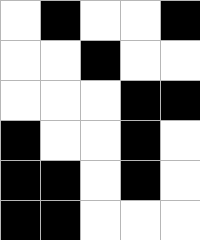[["white", "black", "white", "white", "black"], ["white", "white", "black", "white", "white"], ["white", "white", "white", "black", "black"], ["black", "white", "white", "black", "white"], ["black", "black", "white", "black", "white"], ["black", "black", "white", "white", "white"]]